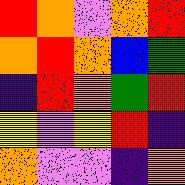[["red", "orange", "violet", "orange", "red"], ["orange", "red", "orange", "blue", "green"], ["indigo", "red", "orange", "green", "red"], ["yellow", "violet", "yellow", "red", "indigo"], ["orange", "violet", "violet", "indigo", "orange"]]